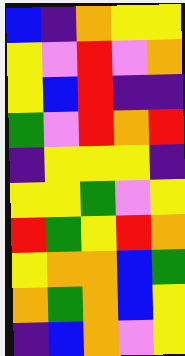[["blue", "indigo", "orange", "yellow", "yellow"], ["yellow", "violet", "red", "violet", "orange"], ["yellow", "blue", "red", "indigo", "indigo"], ["green", "violet", "red", "orange", "red"], ["indigo", "yellow", "yellow", "yellow", "indigo"], ["yellow", "yellow", "green", "violet", "yellow"], ["red", "green", "yellow", "red", "orange"], ["yellow", "orange", "orange", "blue", "green"], ["orange", "green", "orange", "blue", "yellow"], ["indigo", "blue", "orange", "violet", "yellow"]]